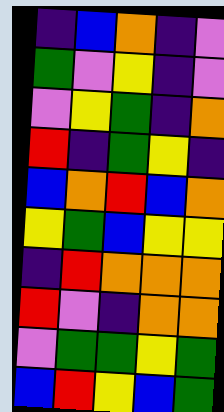[["indigo", "blue", "orange", "indigo", "violet"], ["green", "violet", "yellow", "indigo", "violet"], ["violet", "yellow", "green", "indigo", "orange"], ["red", "indigo", "green", "yellow", "indigo"], ["blue", "orange", "red", "blue", "orange"], ["yellow", "green", "blue", "yellow", "yellow"], ["indigo", "red", "orange", "orange", "orange"], ["red", "violet", "indigo", "orange", "orange"], ["violet", "green", "green", "yellow", "green"], ["blue", "red", "yellow", "blue", "green"]]